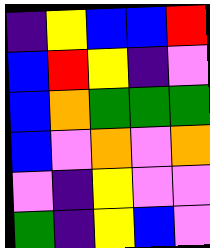[["indigo", "yellow", "blue", "blue", "red"], ["blue", "red", "yellow", "indigo", "violet"], ["blue", "orange", "green", "green", "green"], ["blue", "violet", "orange", "violet", "orange"], ["violet", "indigo", "yellow", "violet", "violet"], ["green", "indigo", "yellow", "blue", "violet"]]